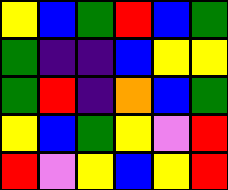[["yellow", "blue", "green", "red", "blue", "green"], ["green", "indigo", "indigo", "blue", "yellow", "yellow"], ["green", "red", "indigo", "orange", "blue", "green"], ["yellow", "blue", "green", "yellow", "violet", "red"], ["red", "violet", "yellow", "blue", "yellow", "red"]]